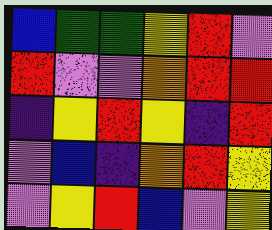[["blue", "green", "green", "yellow", "red", "violet"], ["red", "violet", "violet", "orange", "red", "red"], ["indigo", "yellow", "red", "yellow", "indigo", "red"], ["violet", "blue", "indigo", "orange", "red", "yellow"], ["violet", "yellow", "red", "blue", "violet", "yellow"]]